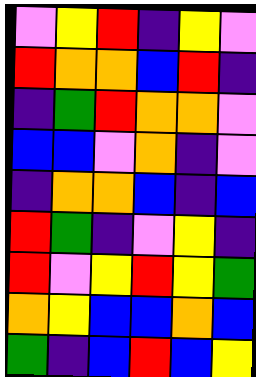[["violet", "yellow", "red", "indigo", "yellow", "violet"], ["red", "orange", "orange", "blue", "red", "indigo"], ["indigo", "green", "red", "orange", "orange", "violet"], ["blue", "blue", "violet", "orange", "indigo", "violet"], ["indigo", "orange", "orange", "blue", "indigo", "blue"], ["red", "green", "indigo", "violet", "yellow", "indigo"], ["red", "violet", "yellow", "red", "yellow", "green"], ["orange", "yellow", "blue", "blue", "orange", "blue"], ["green", "indigo", "blue", "red", "blue", "yellow"]]